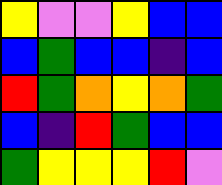[["yellow", "violet", "violet", "yellow", "blue", "blue"], ["blue", "green", "blue", "blue", "indigo", "blue"], ["red", "green", "orange", "yellow", "orange", "green"], ["blue", "indigo", "red", "green", "blue", "blue"], ["green", "yellow", "yellow", "yellow", "red", "violet"]]